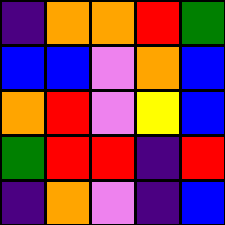[["indigo", "orange", "orange", "red", "green"], ["blue", "blue", "violet", "orange", "blue"], ["orange", "red", "violet", "yellow", "blue"], ["green", "red", "red", "indigo", "red"], ["indigo", "orange", "violet", "indigo", "blue"]]